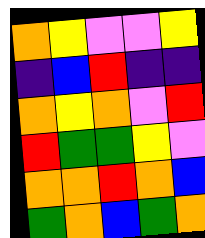[["orange", "yellow", "violet", "violet", "yellow"], ["indigo", "blue", "red", "indigo", "indigo"], ["orange", "yellow", "orange", "violet", "red"], ["red", "green", "green", "yellow", "violet"], ["orange", "orange", "red", "orange", "blue"], ["green", "orange", "blue", "green", "orange"]]